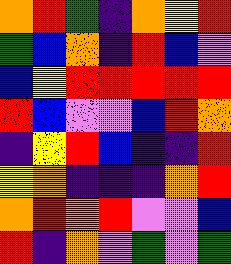[["orange", "red", "green", "indigo", "orange", "yellow", "red"], ["green", "blue", "orange", "indigo", "red", "blue", "violet"], ["blue", "yellow", "red", "red", "red", "red", "red"], ["red", "blue", "violet", "violet", "blue", "red", "orange"], ["indigo", "yellow", "red", "blue", "indigo", "indigo", "red"], ["yellow", "orange", "indigo", "indigo", "indigo", "orange", "red"], ["orange", "red", "orange", "red", "violet", "violet", "blue"], ["red", "indigo", "orange", "violet", "green", "violet", "green"]]